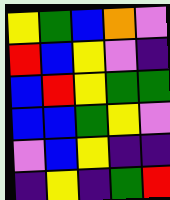[["yellow", "green", "blue", "orange", "violet"], ["red", "blue", "yellow", "violet", "indigo"], ["blue", "red", "yellow", "green", "green"], ["blue", "blue", "green", "yellow", "violet"], ["violet", "blue", "yellow", "indigo", "indigo"], ["indigo", "yellow", "indigo", "green", "red"]]